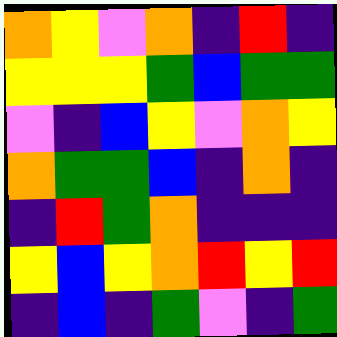[["orange", "yellow", "violet", "orange", "indigo", "red", "indigo"], ["yellow", "yellow", "yellow", "green", "blue", "green", "green"], ["violet", "indigo", "blue", "yellow", "violet", "orange", "yellow"], ["orange", "green", "green", "blue", "indigo", "orange", "indigo"], ["indigo", "red", "green", "orange", "indigo", "indigo", "indigo"], ["yellow", "blue", "yellow", "orange", "red", "yellow", "red"], ["indigo", "blue", "indigo", "green", "violet", "indigo", "green"]]